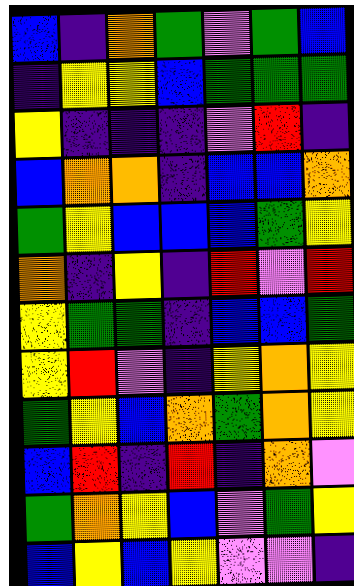[["blue", "indigo", "orange", "green", "violet", "green", "blue"], ["indigo", "yellow", "yellow", "blue", "green", "green", "green"], ["yellow", "indigo", "indigo", "indigo", "violet", "red", "indigo"], ["blue", "orange", "orange", "indigo", "blue", "blue", "orange"], ["green", "yellow", "blue", "blue", "blue", "green", "yellow"], ["orange", "indigo", "yellow", "indigo", "red", "violet", "red"], ["yellow", "green", "green", "indigo", "blue", "blue", "green"], ["yellow", "red", "violet", "indigo", "yellow", "orange", "yellow"], ["green", "yellow", "blue", "orange", "green", "orange", "yellow"], ["blue", "red", "indigo", "red", "indigo", "orange", "violet"], ["green", "orange", "yellow", "blue", "violet", "green", "yellow"], ["blue", "yellow", "blue", "yellow", "violet", "violet", "indigo"]]